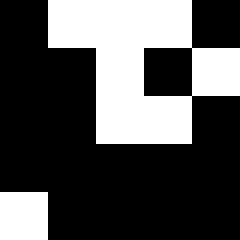[["black", "white", "white", "white", "black"], ["black", "black", "white", "black", "white"], ["black", "black", "white", "white", "black"], ["black", "black", "black", "black", "black"], ["white", "black", "black", "black", "black"]]